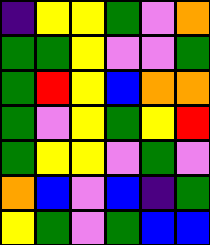[["indigo", "yellow", "yellow", "green", "violet", "orange"], ["green", "green", "yellow", "violet", "violet", "green"], ["green", "red", "yellow", "blue", "orange", "orange"], ["green", "violet", "yellow", "green", "yellow", "red"], ["green", "yellow", "yellow", "violet", "green", "violet"], ["orange", "blue", "violet", "blue", "indigo", "green"], ["yellow", "green", "violet", "green", "blue", "blue"]]